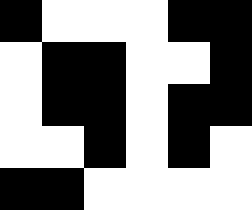[["black", "white", "white", "white", "black", "black"], ["white", "black", "black", "white", "white", "black"], ["white", "black", "black", "white", "black", "black"], ["white", "white", "black", "white", "black", "white"], ["black", "black", "white", "white", "white", "white"]]